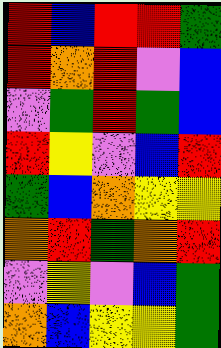[["red", "blue", "red", "red", "green"], ["red", "orange", "red", "violet", "blue"], ["violet", "green", "red", "green", "blue"], ["red", "yellow", "violet", "blue", "red"], ["green", "blue", "orange", "yellow", "yellow"], ["orange", "red", "green", "orange", "red"], ["violet", "yellow", "violet", "blue", "green"], ["orange", "blue", "yellow", "yellow", "green"]]